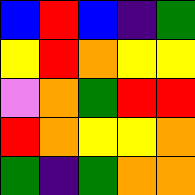[["blue", "red", "blue", "indigo", "green"], ["yellow", "red", "orange", "yellow", "yellow"], ["violet", "orange", "green", "red", "red"], ["red", "orange", "yellow", "yellow", "orange"], ["green", "indigo", "green", "orange", "orange"]]